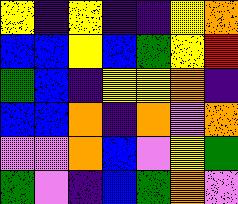[["yellow", "indigo", "yellow", "indigo", "indigo", "yellow", "orange"], ["blue", "blue", "yellow", "blue", "green", "yellow", "red"], ["green", "blue", "indigo", "yellow", "yellow", "orange", "indigo"], ["blue", "blue", "orange", "indigo", "orange", "violet", "orange"], ["violet", "violet", "orange", "blue", "violet", "yellow", "green"], ["green", "violet", "indigo", "blue", "green", "orange", "violet"]]